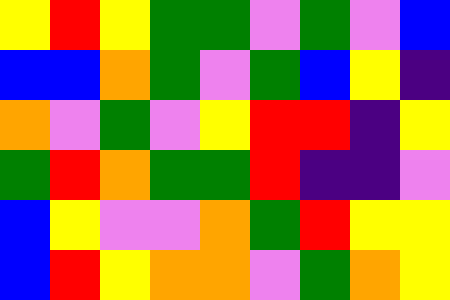[["yellow", "red", "yellow", "green", "green", "violet", "green", "violet", "blue"], ["blue", "blue", "orange", "green", "violet", "green", "blue", "yellow", "indigo"], ["orange", "violet", "green", "violet", "yellow", "red", "red", "indigo", "yellow"], ["green", "red", "orange", "green", "green", "red", "indigo", "indigo", "violet"], ["blue", "yellow", "violet", "violet", "orange", "green", "red", "yellow", "yellow"], ["blue", "red", "yellow", "orange", "orange", "violet", "green", "orange", "yellow"]]